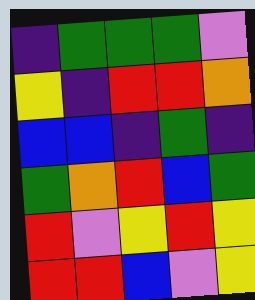[["indigo", "green", "green", "green", "violet"], ["yellow", "indigo", "red", "red", "orange"], ["blue", "blue", "indigo", "green", "indigo"], ["green", "orange", "red", "blue", "green"], ["red", "violet", "yellow", "red", "yellow"], ["red", "red", "blue", "violet", "yellow"]]